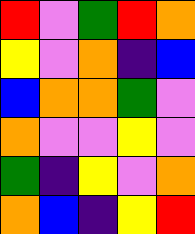[["red", "violet", "green", "red", "orange"], ["yellow", "violet", "orange", "indigo", "blue"], ["blue", "orange", "orange", "green", "violet"], ["orange", "violet", "violet", "yellow", "violet"], ["green", "indigo", "yellow", "violet", "orange"], ["orange", "blue", "indigo", "yellow", "red"]]